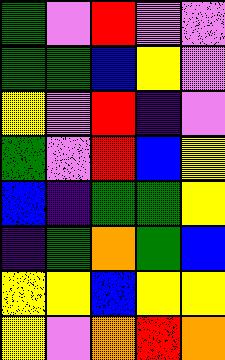[["green", "violet", "red", "violet", "violet"], ["green", "green", "blue", "yellow", "violet"], ["yellow", "violet", "red", "indigo", "violet"], ["green", "violet", "red", "blue", "yellow"], ["blue", "indigo", "green", "green", "yellow"], ["indigo", "green", "orange", "green", "blue"], ["yellow", "yellow", "blue", "yellow", "yellow"], ["yellow", "violet", "orange", "red", "orange"]]